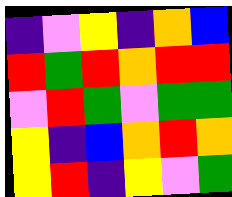[["indigo", "violet", "yellow", "indigo", "orange", "blue"], ["red", "green", "red", "orange", "red", "red"], ["violet", "red", "green", "violet", "green", "green"], ["yellow", "indigo", "blue", "orange", "red", "orange"], ["yellow", "red", "indigo", "yellow", "violet", "green"]]